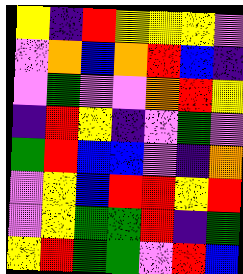[["yellow", "indigo", "red", "yellow", "yellow", "yellow", "violet"], ["violet", "orange", "blue", "orange", "red", "blue", "indigo"], ["violet", "green", "violet", "violet", "orange", "red", "yellow"], ["indigo", "red", "yellow", "indigo", "violet", "green", "violet"], ["green", "red", "blue", "blue", "violet", "indigo", "orange"], ["violet", "yellow", "blue", "red", "red", "yellow", "red"], ["violet", "yellow", "green", "green", "red", "indigo", "green"], ["yellow", "red", "green", "green", "violet", "red", "blue"]]